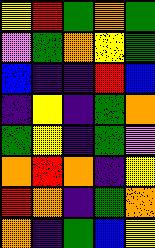[["yellow", "red", "green", "orange", "green"], ["violet", "green", "orange", "yellow", "green"], ["blue", "indigo", "indigo", "red", "blue"], ["indigo", "yellow", "indigo", "green", "orange"], ["green", "yellow", "indigo", "green", "violet"], ["orange", "red", "orange", "indigo", "yellow"], ["red", "orange", "indigo", "green", "orange"], ["orange", "indigo", "green", "blue", "yellow"]]